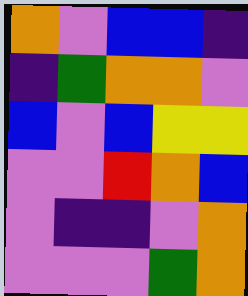[["orange", "violet", "blue", "blue", "indigo"], ["indigo", "green", "orange", "orange", "violet"], ["blue", "violet", "blue", "yellow", "yellow"], ["violet", "violet", "red", "orange", "blue"], ["violet", "indigo", "indigo", "violet", "orange"], ["violet", "violet", "violet", "green", "orange"]]